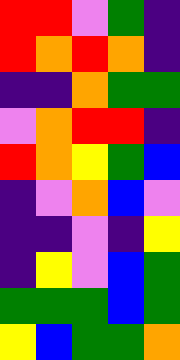[["red", "red", "violet", "green", "indigo"], ["red", "orange", "red", "orange", "indigo"], ["indigo", "indigo", "orange", "green", "green"], ["violet", "orange", "red", "red", "indigo"], ["red", "orange", "yellow", "green", "blue"], ["indigo", "violet", "orange", "blue", "violet"], ["indigo", "indigo", "violet", "indigo", "yellow"], ["indigo", "yellow", "violet", "blue", "green"], ["green", "green", "green", "blue", "green"], ["yellow", "blue", "green", "green", "orange"]]